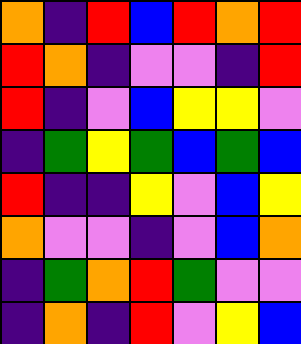[["orange", "indigo", "red", "blue", "red", "orange", "red"], ["red", "orange", "indigo", "violet", "violet", "indigo", "red"], ["red", "indigo", "violet", "blue", "yellow", "yellow", "violet"], ["indigo", "green", "yellow", "green", "blue", "green", "blue"], ["red", "indigo", "indigo", "yellow", "violet", "blue", "yellow"], ["orange", "violet", "violet", "indigo", "violet", "blue", "orange"], ["indigo", "green", "orange", "red", "green", "violet", "violet"], ["indigo", "orange", "indigo", "red", "violet", "yellow", "blue"]]